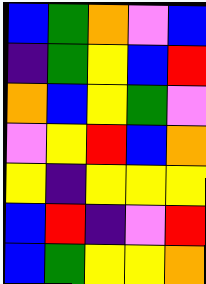[["blue", "green", "orange", "violet", "blue"], ["indigo", "green", "yellow", "blue", "red"], ["orange", "blue", "yellow", "green", "violet"], ["violet", "yellow", "red", "blue", "orange"], ["yellow", "indigo", "yellow", "yellow", "yellow"], ["blue", "red", "indigo", "violet", "red"], ["blue", "green", "yellow", "yellow", "orange"]]